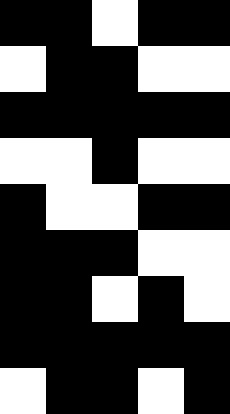[["black", "black", "white", "black", "black"], ["white", "black", "black", "white", "white"], ["black", "black", "black", "black", "black"], ["white", "white", "black", "white", "white"], ["black", "white", "white", "black", "black"], ["black", "black", "black", "white", "white"], ["black", "black", "white", "black", "white"], ["black", "black", "black", "black", "black"], ["white", "black", "black", "white", "black"]]